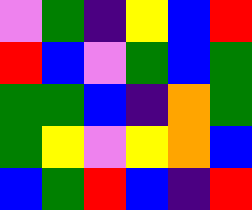[["violet", "green", "indigo", "yellow", "blue", "red"], ["red", "blue", "violet", "green", "blue", "green"], ["green", "green", "blue", "indigo", "orange", "green"], ["green", "yellow", "violet", "yellow", "orange", "blue"], ["blue", "green", "red", "blue", "indigo", "red"]]